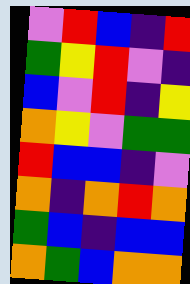[["violet", "red", "blue", "indigo", "red"], ["green", "yellow", "red", "violet", "indigo"], ["blue", "violet", "red", "indigo", "yellow"], ["orange", "yellow", "violet", "green", "green"], ["red", "blue", "blue", "indigo", "violet"], ["orange", "indigo", "orange", "red", "orange"], ["green", "blue", "indigo", "blue", "blue"], ["orange", "green", "blue", "orange", "orange"]]